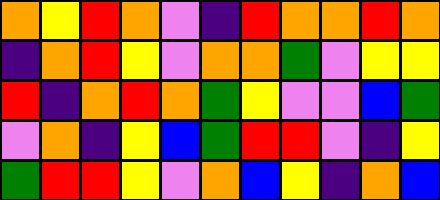[["orange", "yellow", "red", "orange", "violet", "indigo", "red", "orange", "orange", "red", "orange"], ["indigo", "orange", "red", "yellow", "violet", "orange", "orange", "green", "violet", "yellow", "yellow"], ["red", "indigo", "orange", "red", "orange", "green", "yellow", "violet", "violet", "blue", "green"], ["violet", "orange", "indigo", "yellow", "blue", "green", "red", "red", "violet", "indigo", "yellow"], ["green", "red", "red", "yellow", "violet", "orange", "blue", "yellow", "indigo", "orange", "blue"]]